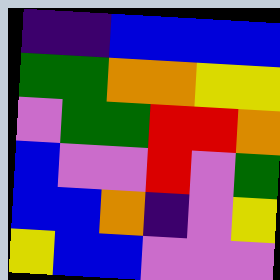[["indigo", "indigo", "blue", "blue", "blue", "blue"], ["green", "green", "orange", "orange", "yellow", "yellow"], ["violet", "green", "green", "red", "red", "orange"], ["blue", "violet", "violet", "red", "violet", "green"], ["blue", "blue", "orange", "indigo", "violet", "yellow"], ["yellow", "blue", "blue", "violet", "violet", "violet"]]